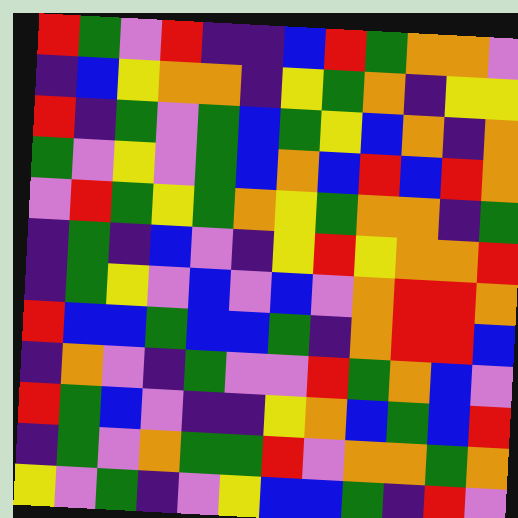[["red", "green", "violet", "red", "indigo", "indigo", "blue", "red", "green", "orange", "orange", "violet"], ["indigo", "blue", "yellow", "orange", "orange", "indigo", "yellow", "green", "orange", "indigo", "yellow", "yellow"], ["red", "indigo", "green", "violet", "green", "blue", "green", "yellow", "blue", "orange", "indigo", "orange"], ["green", "violet", "yellow", "violet", "green", "blue", "orange", "blue", "red", "blue", "red", "orange"], ["violet", "red", "green", "yellow", "green", "orange", "yellow", "green", "orange", "orange", "indigo", "green"], ["indigo", "green", "indigo", "blue", "violet", "indigo", "yellow", "red", "yellow", "orange", "orange", "red"], ["indigo", "green", "yellow", "violet", "blue", "violet", "blue", "violet", "orange", "red", "red", "orange"], ["red", "blue", "blue", "green", "blue", "blue", "green", "indigo", "orange", "red", "red", "blue"], ["indigo", "orange", "violet", "indigo", "green", "violet", "violet", "red", "green", "orange", "blue", "violet"], ["red", "green", "blue", "violet", "indigo", "indigo", "yellow", "orange", "blue", "green", "blue", "red"], ["indigo", "green", "violet", "orange", "green", "green", "red", "violet", "orange", "orange", "green", "orange"], ["yellow", "violet", "green", "indigo", "violet", "yellow", "blue", "blue", "green", "indigo", "red", "violet"]]